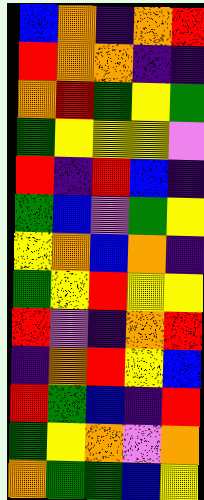[["blue", "orange", "indigo", "orange", "red"], ["red", "orange", "orange", "indigo", "indigo"], ["orange", "red", "green", "yellow", "green"], ["green", "yellow", "yellow", "yellow", "violet"], ["red", "indigo", "red", "blue", "indigo"], ["green", "blue", "violet", "green", "yellow"], ["yellow", "orange", "blue", "orange", "indigo"], ["green", "yellow", "red", "yellow", "yellow"], ["red", "violet", "indigo", "orange", "red"], ["indigo", "orange", "red", "yellow", "blue"], ["red", "green", "blue", "indigo", "red"], ["green", "yellow", "orange", "violet", "orange"], ["orange", "green", "green", "blue", "yellow"]]